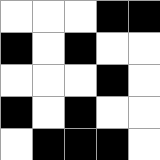[["white", "white", "white", "black", "black"], ["black", "white", "black", "white", "white"], ["white", "white", "white", "black", "white"], ["black", "white", "black", "white", "white"], ["white", "black", "black", "black", "white"]]